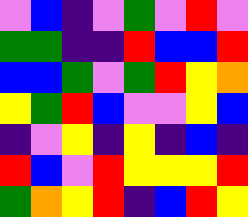[["violet", "blue", "indigo", "violet", "green", "violet", "red", "violet"], ["green", "green", "indigo", "indigo", "red", "blue", "blue", "red"], ["blue", "blue", "green", "violet", "green", "red", "yellow", "orange"], ["yellow", "green", "red", "blue", "violet", "violet", "yellow", "blue"], ["indigo", "violet", "yellow", "indigo", "yellow", "indigo", "blue", "indigo"], ["red", "blue", "violet", "red", "yellow", "yellow", "yellow", "red"], ["green", "orange", "yellow", "red", "indigo", "blue", "red", "yellow"]]